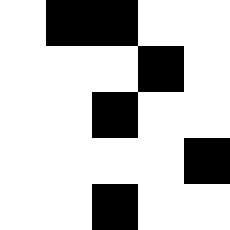[["white", "black", "black", "white", "white"], ["white", "white", "white", "black", "white"], ["white", "white", "black", "white", "white"], ["white", "white", "white", "white", "black"], ["white", "white", "black", "white", "white"]]